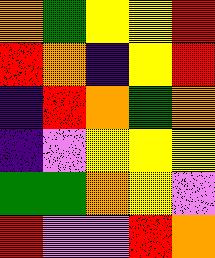[["orange", "green", "yellow", "yellow", "red"], ["red", "orange", "indigo", "yellow", "red"], ["indigo", "red", "orange", "green", "orange"], ["indigo", "violet", "yellow", "yellow", "yellow"], ["green", "green", "orange", "yellow", "violet"], ["red", "violet", "violet", "red", "orange"]]